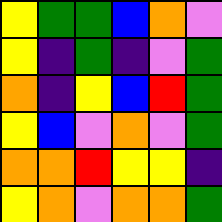[["yellow", "green", "green", "blue", "orange", "violet"], ["yellow", "indigo", "green", "indigo", "violet", "green"], ["orange", "indigo", "yellow", "blue", "red", "green"], ["yellow", "blue", "violet", "orange", "violet", "green"], ["orange", "orange", "red", "yellow", "yellow", "indigo"], ["yellow", "orange", "violet", "orange", "orange", "green"]]